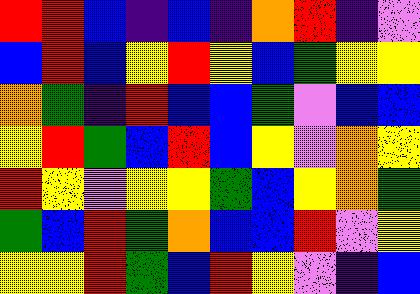[["red", "red", "blue", "indigo", "blue", "indigo", "orange", "red", "indigo", "violet"], ["blue", "red", "blue", "yellow", "red", "yellow", "blue", "green", "yellow", "yellow"], ["orange", "green", "indigo", "red", "blue", "blue", "green", "violet", "blue", "blue"], ["yellow", "red", "green", "blue", "red", "blue", "yellow", "violet", "orange", "yellow"], ["red", "yellow", "violet", "yellow", "yellow", "green", "blue", "yellow", "orange", "green"], ["green", "blue", "red", "green", "orange", "blue", "blue", "red", "violet", "yellow"], ["yellow", "yellow", "red", "green", "blue", "red", "yellow", "violet", "indigo", "blue"]]